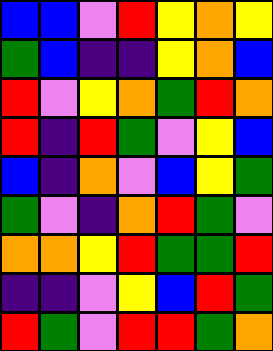[["blue", "blue", "violet", "red", "yellow", "orange", "yellow"], ["green", "blue", "indigo", "indigo", "yellow", "orange", "blue"], ["red", "violet", "yellow", "orange", "green", "red", "orange"], ["red", "indigo", "red", "green", "violet", "yellow", "blue"], ["blue", "indigo", "orange", "violet", "blue", "yellow", "green"], ["green", "violet", "indigo", "orange", "red", "green", "violet"], ["orange", "orange", "yellow", "red", "green", "green", "red"], ["indigo", "indigo", "violet", "yellow", "blue", "red", "green"], ["red", "green", "violet", "red", "red", "green", "orange"]]